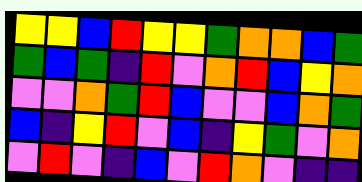[["yellow", "yellow", "blue", "red", "yellow", "yellow", "green", "orange", "orange", "blue", "green"], ["green", "blue", "green", "indigo", "red", "violet", "orange", "red", "blue", "yellow", "orange"], ["violet", "violet", "orange", "green", "red", "blue", "violet", "violet", "blue", "orange", "green"], ["blue", "indigo", "yellow", "red", "violet", "blue", "indigo", "yellow", "green", "violet", "orange"], ["violet", "red", "violet", "indigo", "blue", "violet", "red", "orange", "violet", "indigo", "indigo"]]